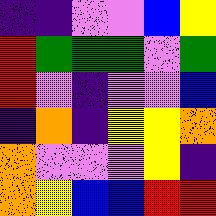[["indigo", "indigo", "violet", "violet", "blue", "yellow"], ["red", "green", "green", "green", "violet", "green"], ["red", "violet", "indigo", "violet", "violet", "blue"], ["indigo", "orange", "indigo", "yellow", "yellow", "orange"], ["orange", "violet", "violet", "violet", "yellow", "indigo"], ["orange", "yellow", "blue", "blue", "red", "red"]]